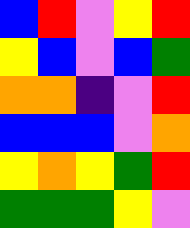[["blue", "red", "violet", "yellow", "red"], ["yellow", "blue", "violet", "blue", "green"], ["orange", "orange", "indigo", "violet", "red"], ["blue", "blue", "blue", "violet", "orange"], ["yellow", "orange", "yellow", "green", "red"], ["green", "green", "green", "yellow", "violet"]]